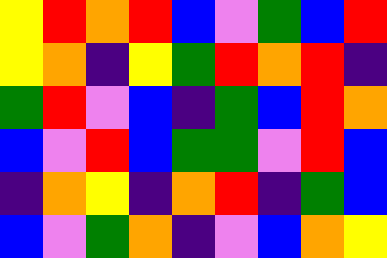[["yellow", "red", "orange", "red", "blue", "violet", "green", "blue", "red"], ["yellow", "orange", "indigo", "yellow", "green", "red", "orange", "red", "indigo"], ["green", "red", "violet", "blue", "indigo", "green", "blue", "red", "orange"], ["blue", "violet", "red", "blue", "green", "green", "violet", "red", "blue"], ["indigo", "orange", "yellow", "indigo", "orange", "red", "indigo", "green", "blue"], ["blue", "violet", "green", "orange", "indigo", "violet", "blue", "orange", "yellow"]]